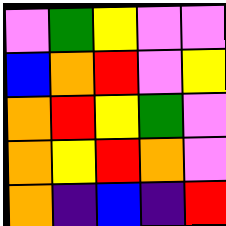[["violet", "green", "yellow", "violet", "violet"], ["blue", "orange", "red", "violet", "yellow"], ["orange", "red", "yellow", "green", "violet"], ["orange", "yellow", "red", "orange", "violet"], ["orange", "indigo", "blue", "indigo", "red"]]